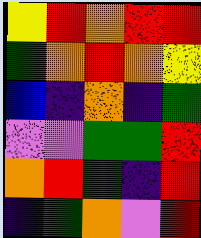[["yellow", "red", "orange", "red", "red"], ["green", "orange", "red", "orange", "yellow"], ["blue", "indigo", "orange", "indigo", "green"], ["violet", "violet", "green", "green", "red"], ["orange", "red", "green", "indigo", "red"], ["indigo", "green", "orange", "violet", "red"]]